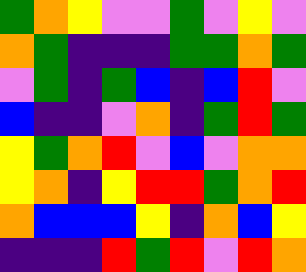[["green", "orange", "yellow", "violet", "violet", "green", "violet", "yellow", "violet"], ["orange", "green", "indigo", "indigo", "indigo", "green", "green", "orange", "green"], ["violet", "green", "indigo", "green", "blue", "indigo", "blue", "red", "violet"], ["blue", "indigo", "indigo", "violet", "orange", "indigo", "green", "red", "green"], ["yellow", "green", "orange", "red", "violet", "blue", "violet", "orange", "orange"], ["yellow", "orange", "indigo", "yellow", "red", "red", "green", "orange", "red"], ["orange", "blue", "blue", "blue", "yellow", "indigo", "orange", "blue", "yellow"], ["indigo", "indigo", "indigo", "red", "green", "red", "violet", "red", "orange"]]